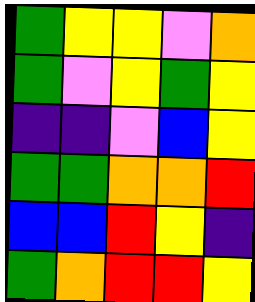[["green", "yellow", "yellow", "violet", "orange"], ["green", "violet", "yellow", "green", "yellow"], ["indigo", "indigo", "violet", "blue", "yellow"], ["green", "green", "orange", "orange", "red"], ["blue", "blue", "red", "yellow", "indigo"], ["green", "orange", "red", "red", "yellow"]]